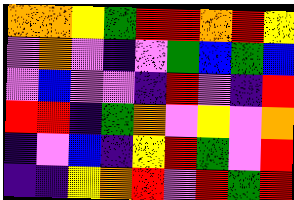[["orange", "orange", "yellow", "green", "red", "red", "orange", "red", "yellow"], ["violet", "orange", "violet", "indigo", "violet", "green", "blue", "green", "blue"], ["violet", "blue", "violet", "violet", "indigo", "red", "violet", "indigo", "red"], ["red", "red", "indigo", "green", "orange", "violet", "yellow", "violet", "orange"], ["indigo", "violet", "blue", "indigo", "yellow", "red", "green", "violet", "red"], ["indigo", "indigo", "yellow", "orange", "red", "violet", "red", "green", "red"]]